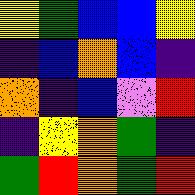[["yellow", "green", "blue", "blue", "yellow"], ["indigo", "blue", "orange", "blue", "indigo"], ["orange", "indigo", "blue", "violet", "red"], ["indigo", "yellow", "orange", "green", "indigo"], ["green", "red", "orange", "green", "red"]]